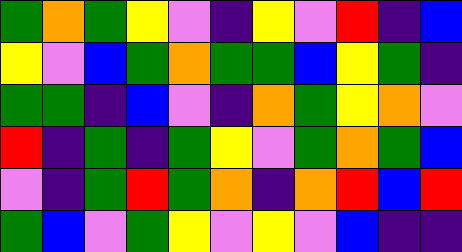[["green", "orange", "green", "yellow", "violet", "indigo", "yellow", "violet", "red", "indigo", "blue"], ["yellow", "violet", "blue", "green", "orange", "green", "green", "blue", "yellow", "green", "indigo"], ["green", "green", "indigo", "blue", "violet", "indigo", "orange", "green", "yellow", "orange", "violet"], ["red", "indigo", "green", "indigo", "green", "yellow", "violet", "green", "orange", "green", "blue"], ["violet", "indigo", "green", "red", "green", "orange", "indigo", "orange", "red", "blue", "red"], ["green", "blue", "violet", "green", "yellow", "violet", "yellow", "violet", "blue", "indigo", "indigo"]]